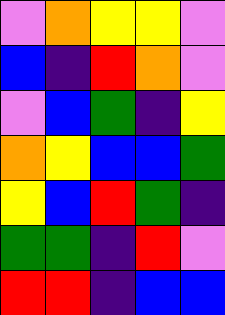[["violet", "orange", "yellow", "yellow", "violet"], ["blue", "indigo", "red", "orange", "violet"], ["violet", "blue", "green", "indigo", "yellow"], ["orange", "yellow", "blue", "blue", "green"], ["yellow", "blue", "red", "green", "indigo"], ["green", "green", "indigo", "red", "violet"], ["red", "red", "indigo", "blue", "blue"]]